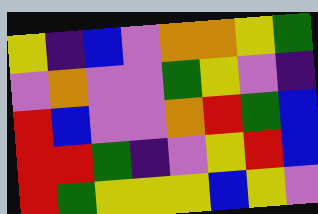[["yellow", "indigo", "blue", "violet", "orange", "orange", "yellow", "green"], ["violet", "orange", "violet", "violet", "green", "yellow", "violet", "indigo"], ["red", "blue", "violet", "violet", "orange", "red", "green", "blue"], ["red", "red", "green", "indigo", "violet", "yellow", "red", "blue"], ["red", "green", "yellow", "yellow", "yellow", "blue", "yellow", "violet"]]